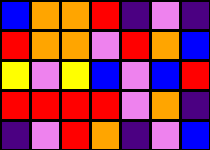[["blue", "orange", "orange", "red", "indigo", "violet", "indigo"], ["red", "orange", "orange", "violet", "red", "orange", "blue"], ["yellow", "violet", "yellow", "blue", "violet", "blue", "red"], ["red", "red", "red", "red", "violet", "orange", "indigo"], ["indigo", "violet", "red", "orange", "indigo", "violet", "blue"]]